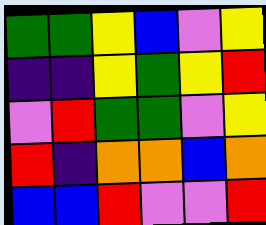[["green", "green", "yellow", "blue", "violet", "yellow"], ["indigo", "indigo", "yellow", "green", "yellow", "red"], ["violet", "red", "green", "green", "violet", "yellow"], ["red", "indigo", "orange", "orange", "blue", "orange"], ["blue", "blue", "red", "violet", "violet", "red"]]